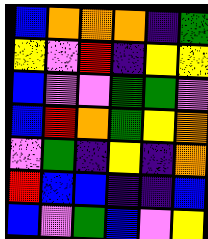[["blue", "orange", "orange", "orange", "indigo", "green"], ["yellow", "violet", "red", "indigo", "yellow", "yellow"], ["blue", "violet", "violet", "green", "green", "violet"], ["blue", "red", "orange", "green", "yellow", "orange"], ["violet", "green", "indigo", "yellow", "indigo", "orange"], ["red", "blue", "blue", "indigo", "indigo", "blue"], ["blue", "violet", "green", "blue", "violet", "yellow"]]